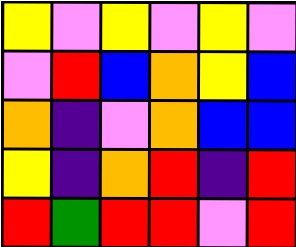[["yellow", "violet", "yellow", "violet", "yellow", "violet"], ["violet", "red", "blue", "orange", "yellow", "blue"], ["orange", "indigo", "violet", "orange", "blue", "blue"], ["yellow", "indigo", "orange", "red", "indigo", "red"], ["red", "green", "red", "red", "violet", "red"]]